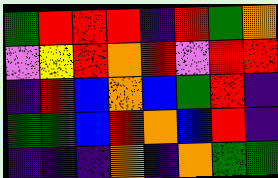[["green", "red", "red", "red", "indigo", "red", "green", "orange"], ["violet", "yellow", "red", "orange", "red", "violet", "red", "red"], ["indigo", "red", "blue", "orange", "blue", "green", "red", "indigo"], ["green", "green", "blue", "red", "orange", "blue", "red", "indigo"], ["indigo", "indigo", "indigo", "orange", "indigo", "orange", "green", "green"]]